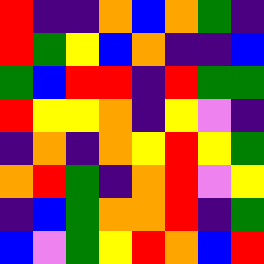[["red", "indigo", "indigo", "orange", "blue", "orange", "green", "indigo"], ["red", "green", "yellow", "blue", "orange", "indigo", "indigo", "blue"], ["green", "blue", "red", "red", "indigo", "red", "green", "green"], ["red", "yellow", "yellow", "orange", "indigo", "yellow", "violet", "indigo"], ["indigo", "orange", "indigo", "orange", "yellow", "red", "yellow", "green"], ["orange", "red", "green", "indigo", "orange", "red", "violet", "yellow"], ["indigo", "blue", "green", "orange", "orange", "red", "indigo", "green"], ["blue", "violet", "green", "yellow", "red", "orange", "blue", "red"]]